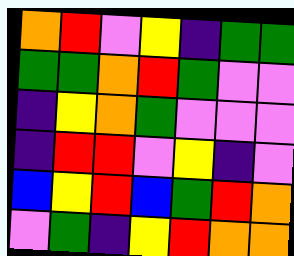[["orange", "red", "violet", "yellow", "indigo", "green", "green"], ["green", "green", "orange", "red", "green", "violet", "violet"], ["indigo", "yellow", "orange", "green", "violet", "violet", "violet"], ["indigo", "red", "red", "violet", "yellow", "indigo", "violet"], ["blue", "yellow", "red", "blue", "green", "red", "orange"], ["violet", "green", "indigo", "yellow", "red", "orange", "orange"]]